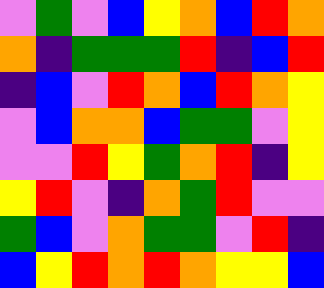[["violet", "green", "violet", "blue", "yellow", "orange", "blue", "red", "orange"], ["orange", "indigo", "green", "green", "green", "red", "indigo", "blue", "red"], ["indigo", "blue", "violet", "red", "orange", "blue", "red", "orange", "yellow"], ["violet", "blue", "orange", "orange", "blue", "green", "green", "violet", "yellow"], ["violet", "violet", "red", "yellow", "green", "orange", "red", "indigo", "yellow"], ["yellow", "red", "violet", "indigo", "orange", "green", "red", "violet", "violet"], ["green", "blue", "violet", "orange", "green", "green", "violet", "red", "indigo"], ["blue", "yellow", "red", "orange", "red", "orange", "yellow", "yellow", "blue"]]